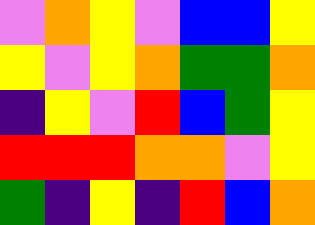[["violet", "orange", "yellow", "violet", "blue", "blue", "yellow"], ["yellow", "violet", "yellow", "orange", "green", "green", "orange"], ["indigo", "yellow", "violet", "red", "blue", "green", "yellow"], ["red", "red", "red", "orange", "orange", "violet", "yellow"], ["green", "indigo", "yellow", "indigo", "red", "blue", "orange"]]